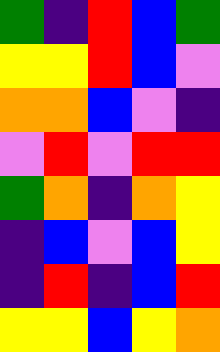[["green", "indigo", "red", "blue", "green"], ["yellow", "yellow", "red", "blue", "violet"], ["orange", "orange", "blue", "violet", "indigo"], ["violet", "red", "violet", "red", "red"], ["green", "orange", "indigo", "orange", "yellow"], ["indigo", "blue", "violet", "blue", "yellow"], ["indigo", "red", "indigo", "blue", "red"], ["yellow", "yellow", "blue", "yellow", "orange"]]